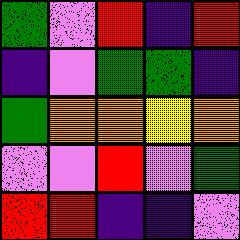[["green", "violet", "red", "indigo", "red"], ["indigo", "violet", "green", "green", "indigo"], ["green", "orange", "orange", "yellow", "orange"], ["violet", "violet", "red", "violet", "green"], ["red", "red", "indigo", "indigo", "violet"]]